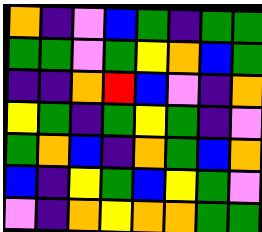[["orange", "indigo", "violet", "blue", "green", "indigo", "green", "green"], ["green", "green", "violet", "green", "yellow", "orange", "blue", "green"], ["indigo", "indigo", "orange", "red", "blue", "violet", "indigo", "orange"], ["yellow", "green", "indigo", "green", "yellow", "green", "indigo", "violet"], ["green", "orange", "blue", "indigo", "orange", "green", "blue", "orange"], ["blue", "indigo", "yellow", "green", "blue", "yellow", "green", "violet"], ["violet", "indigo", "orange", "yellow", "orange", "orange", "green", "green"]]